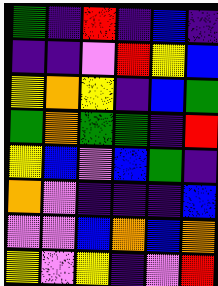[["green", "indigo", "red", "indigo", "blue", "indigo"], ["indigo", "indigo", "violet", "red", "yellow", "blue"], ["yellow", "orange", "yellow", "indigo", "blue", "green"], ["green", "orange", "green", "green", "indigo", "red"], ["yellow", "blue", "violet", "blue", "green", "indigo"], ["orange", "violet", "indigo", "indigo", "indigo", "blue"], ["violet", "violet", "blue", "orange", "blue", "orange"], ["yellow", "violet", "yellow", "indigo", "violet", "red"]]